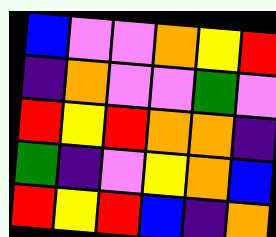[["blue", "violet", "violet", "orange", "yellow", "red"], ["indigo", "orange", "violet", "violet", "green", "violet"], ["red", "yellow", "red", "orange", "orange", "indigo"], ["green", "indigo", "violet", "yellow", "orange", "blue"], ["red", "yellow", "red", "blue", "indigo", "orange"]]